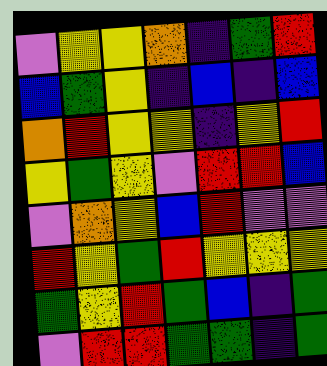[["violet", "yellow", "yellow", "orange", "indigo", "green", "red"], ["blue", "green", "yellow", "indigo", "blue", "indigo", "blue"], ["orange", "red", "yellow", "yellow", "indigo", "yellow", "red"], ["yellow", "green", "yellow", "violet", "red", "red", "blue"], ["violet", "orange", "yellow", "blue", "red", "violet", "violet"], ["red", "yellow", "green", "red", "yellow", "yellow", "yellow"], ["green", "yellow", "red", "green", "blue", "indigo", "green"], ["violet", "red", "red", "green", "green", "indigo", "green"]]